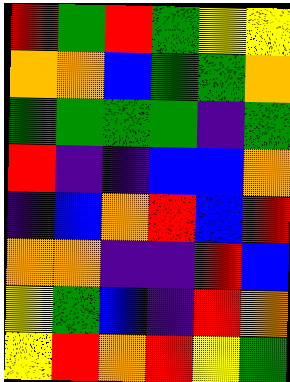[["red", "green", "red", "green", "yellow", "yellow"], ["orange", "orange", "blue", "green", "green", "orange"], ["green", "green", "green", "green", "indigo", "green"], ["red", "indigo", "indigo", "blue", "blue", "orange"], ["indigo", "blue", "orange", "red", "blue", "red"], ["orange", "orange", "indigo", "indigo", "red", "blue"], ["yellow", "green", "blue", "indigo", "red", "orange"], ["yellow", "red", "orange", "red", "yellow", "green"]]